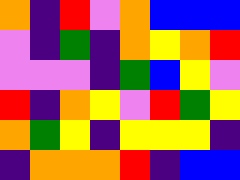[["orange", "indigo", "red", "violet", "orange", "blue", "blue", "blue"], ["violet", "indigo", "green", "indigo", "orange", "yellow", "orange", "red"], ["violet", "violet", "violet", "indigo", "green", "blue", "yellow", "violet"], ["red", "indigo", "orange", "yellow", "violet", "red", "green", "yellow"], ["orange", "green", "yellow", "indigo", "yellow", "yellow", "yellow", "indigo"], ["indigo", "orange", "orange", "orange", "red", "indigo", "blue", "blue"]]